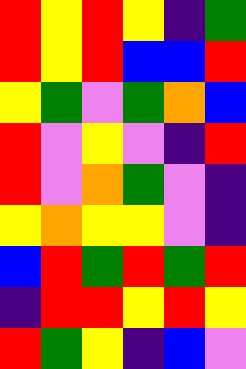[["red", "yellow", "red", "yellow", "indigo", "green"], ["red", "yellow", "red", "blue", "blue", "red"], ["yellow", "green", "violet", "green", "orange", "blue"], ["red", "violet", "yellow", "violet", "indigo", "red"], ["red", "violet", "orange", "green", "violet", "indigo"], ["yellow", "orange", "yellow", "yellow", "violet", "indigo"], ["blue", "red", "green", "red", "green", "red"], ["indigo", "red", "red", "yellow", "red", "yellow"], ["red", "green", "yellow", "indigo", "blue", "violet"]]